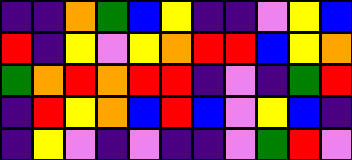[["indigo", "indigo", "orange", "green", "blue", "yellow", "indigo", "indigo", "violet", "yellow", "blue"], ["red", "indigo", "yellow", "violet", "yellow", "orange", "red", "red", "blue", "yellow", "orange"], ["green", "orange", "red", "orange", "red", "red", "indigo", "violet", "indigo", "green", "red"], ["indigo", "red", "yellow", "orange", "blue", "red", "blue", "violet", "yellow", "blue", "indigo"], ["indigo", "yellow", "violet", "indigo", "violet", "indigo", "indigo", "violet", "green", "red", "violet"]]